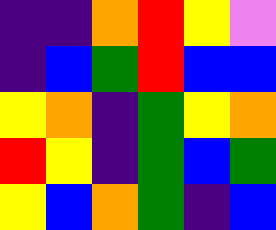[["indigo", "indigo", "orange", "red", "yellow", "violet"], ["indigo", "blue", "green", "red", "blue", "blue"], ["yellow", "orange", "indigo", "green", "yellow", "orange"], ["red", "yellow", "indigo", "green", "blue", "green"], ["yellow", "blue", "orange", "green", "indigo", "blue"]]